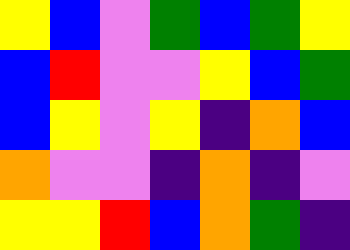[["yellow", "blue", "violet", "green", "blue", "green", "yellow"], ["blue", "red", "violet", "violet", "yellow", "blue", "green"], ["blue", "yellow", "violet", "yellow", "indigo", "orange", "blue"], ["orange", "violet", "violet", "indigo", "orange", "indigo", "violet"], ["yellow", "yellow", "red", "blue", "orange", "green", "indigo"]]